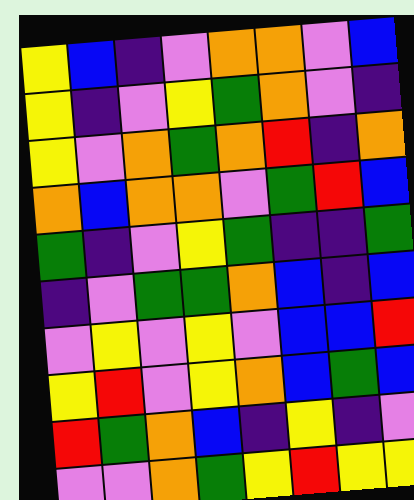[["yellow", "blue", "indigo", "violet", "orange", "orange", "violet", "blue"], ["yellow", "indigo", "violet", "yellow", "green", "orange", "violet", "indigo"], ["yellow", "violet", "orange", "green", "orange", "red", "indigo", "orange"], ["orange", "blue", "orange", "orange", "violet", "green", "red", "blue"], ["green", "indigo", "violet", "yellow", "green", "indigo", "indigo", "green"], ["indigo", "violet", "green", "green", "orange", "blue", "indigo", "blue"], ["violet", "yellow", "violet", "yellow", "violet", "blue", "blue", "red"], ["yellow", "red", "violet", "yellow", "orange", "blue", "green", "blue"], ["red", "green", "orange", "blue", "indigo", "yellow", "indigo", "violet"], ["violet", "violet", "orange", "green", "yellow", "red", "yellow", "yellow"]]